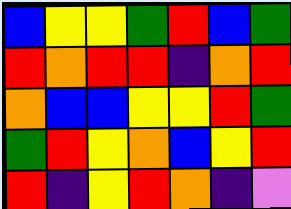[["blue", "yellow", "yellow", "green", "red", "blue", "green"], ["red", "orange", "red", "red", "indigo", "orange", "red"], ["orange", "blue", "blue", "yellow", "yellow", "red", "green"], ["green", "red", "yellow", "orange", "blue", "yellow", "red"], ["red", "indigo", "yellow", "red", "orange", "indigo", "violet"]]